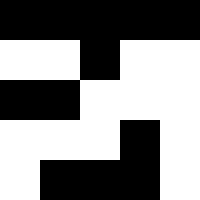[["black", "black", "black", "black", "black"], ["white", "white", "black", "white", "white"], ["black", "black", "white", "white", "white"], ["white", "white", "white", "black", "white"], ["white", "black", "black", "black", "white"]]